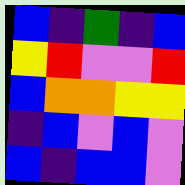[["blue", "indigo", "green", "indigo", "blue"], ["yellow", "red", "violet", "violet", "red"], ["blue", "orange", "orange", "yellow", "yellow"], ["indigo", "blue", "violet", "blue", "violet"], ["blue", "indigo", "blue", "blue", "violet"]]